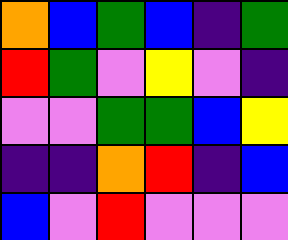[["orange", "blue", "green", "blue", "indigo", "green"], ["red", "green", "violet", "yellow", "violet", "indigo"], ["violet", "violet", "green", "green", "blue", "yellow"], ["indigo", "indigo", "orange", "red", "indigo", "blue"], ["blue", "violet", "red", "violet", "violet", "violet"]]